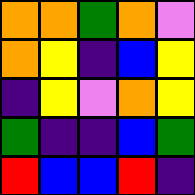[["orange", "orange", "green", "orange", "violet"], ["orange", "yellow", "indigo", "blue", "yellow"], ["indigo", "yellow", "violet", "orange", "yellow"], ["green", "indigo", "indigo", "blue", "green"], ["red", "blue", "blue", "red", "indigo"]]